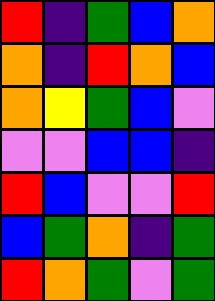[["red", "indigo", "green", "blue", "orange"], ["orange", "indigo", "red", "orange", "blue"], ["orange", "yellow", "green", "blue", "violet"], ["violet", "violet", "blue", "blue", "indigo"], ["red", "blue", "violet", "violet", "red"], ["blue", "green", "orange", "indigo", "green"], ["red", "orange", "green", "violet", "green"]]